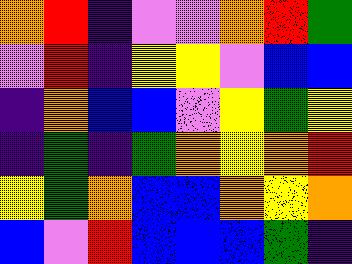[["orange", "red", "indigo", "violet", "violet", "orange", "red", "green"], ["violet", "red", "indigo", "yellow", "yellow", "violet", "blue", "blue"], ["indigo", "orange", "blue", "blue", "violet", "yellow", "green", "yellow"], ["indigo", "green", "indigo", "green", "orange", "yellow", "orange", "red"], ["yellow", "green", "orange", "blue", "blue", "orange", "yellow", "orange"], ["blue", "violet", "red", "blue", "blue", "blue", "green", "indigo"]]